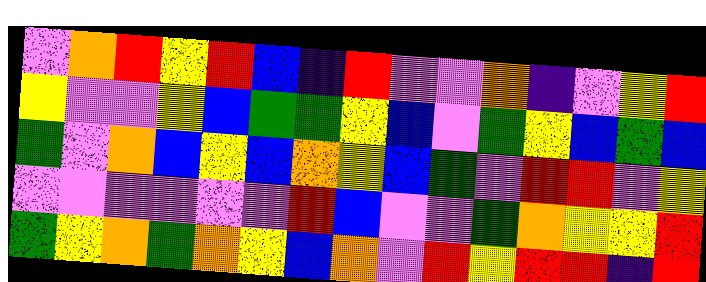[["violet", "orange", "red", "yellow", "red", "blue", "indigo", "red", "violet", "violet", "orange", "indigo", "violet", "yellow", "red"], ["yellow", "violet", "violet", "yellow", "blue", "green", "green", "yellow", "blue", "violet", "green", "yellow", "blue", "green", "blue"], ["green", "violet", "orange", "blue", "yellow", "blue", "orange", "yellow", "blue", "green", "violet", "red", "red", "violet", "yellow"], ["violet", "violet", "violet", "violet", "violet", "violet", "red", "blue", "violet", "violet", "green", "orange", "yellow", "yellow", "red"], ["green", "yellow", "orange", "green", "orange", "yellow", "blue", "orange", "violet", "red", "yellow", "red", "red", "indigo", "red"]]